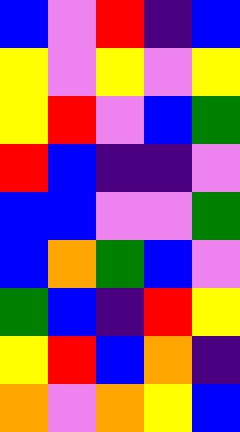[["blue", "violet", "red", "indigo", "blue"], ["yellow", "violet", "yellow", "violet", "yellow"], ["yellow", "red", "violet", "blue", "green"], ["red", "blue", "indigo", "indigo", "violet"], ["blue", "blue", "violet", "violet", "green"], ["blue", "orange", "green", "blue", "violet"], ["green", "blue", "indigo", "red", "yellow"], ["yellow", "red", "blue", "orange", "indigo"], ["orange", "violet", "orange", "yellow", "blue"]]